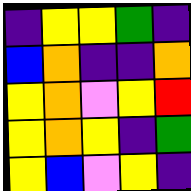[["indigo", "yellow", "yellow", "green", "indigo"], ["blue", "orange", "indigo", "indigo", "orange"], ["yellow", "orange", "violet", "yellow", "red"], ["yellow", "orange", "yellow", "indigo", "green"], ["yellow", "blue", "violet", "yellow", "indigo"]]